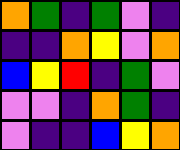[["orange", "green", "indigo", "green", "violet", "indigo"], ["indigo", "indigo", "orange", "yellow", "violet", "orange"], ["blue", "yellow", "red", "indigo", "green", "violet"], ["violet", "violet", "indigo", "orange", "green", "indigo"], ["violet", "indigo", "indigo", "blue", "yellow", "orange"]]